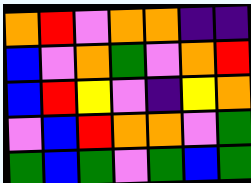[["orange", "red", "violet", "orange", "orange", "indigo", "indigo"], ["blue", "violet", "orange", "green", "violet", "orange", "red"], ["blue", "red", "yellow", "violet", "indigo", "yellow", "orange"], ["violet", "blue", "red", "orange", "orange", "violet", "green"], ["green", "blue", "green", "violet", "green", "blue", "green"]]